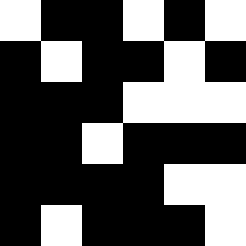[["white", "black", "black", "white", "black", "white"], ["black", "white", "black", "black", "white", "black"], ["black", "black", "black", "white", "white", "white"], ["black", "black", "white", "black", "black", "black"], ["black", "black", "black", "black", "white", "white"], ["black", "white", "black", "black", "black", "white"]]